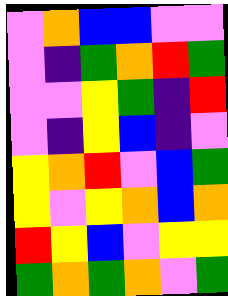[["violet", "orange", "blue", "blue", "violet", "violet"], ["violet", "indigo", "green", "orange", "red", "green"], ["violet", "violet", "yellow", "green", "indigo", "red"], ["violet", "indigo", "yellow", "blue", "indigo", "violet"], ["yellow", "orange", "red", "violet", "blue", "green"], ["yellow", "violet", "yellow", "orange", "blue", "orange"], ["red", "yellow", "blue", "violet", "yellow", "yellow"], ["green", "orange", "green", "orange", "violet", "green"]]